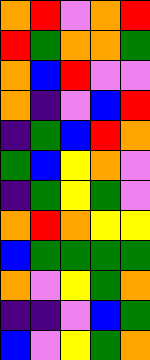[["orange", "red", "violet", "orange", "red"], ["red", "green", "orange", "orange", "green"], ["orange", "blue", "red", "violet", "violet"], ["orange", "indigo", "violet", "blue", "red"], ["indigo", "green", "blue", "red", "orange"], ["green", "blue", "yellow", "orange", "violet"], ["indigo", "green", "yellow", "green", "violet"], ["orange", "red", "orange", "yellow", "yellow"], ["blue", "green", "green", "green", "green"], ["orange", "violet", "yellow", "green", "orange"], ["indigo", "indigo", "violet", "blue", "green"], ["blue", "violet", "yellow", "green", "orange"]]